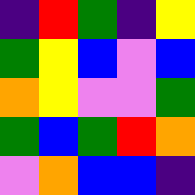[["indigo", "red", "green", "indigo", "yellow"], ["green", "yellow", "blue", "violet", "blue"], ["orange", "yellow", "violet", "violet", "green"], ["green", "blue", "green", "red", "orange"], ["violet", "orange", "blue", "blue", "indigo"]]